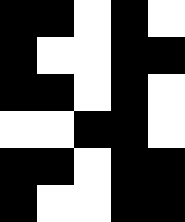[["black", "black", "white", "black", "white"], ["black", "white", "white", "black", "black"], ["black", "black", "white", "black", "white"], ["white", "white", "black", "black", "white"], ["black", "black", "white", "black", "black"], ["black", "white", "white", "black", "black"]]